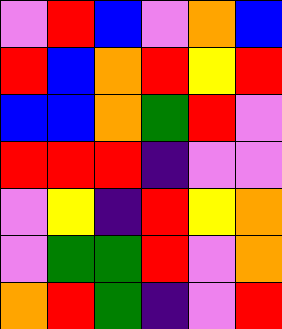[["violet", "red", "blue", "violet", "orange", "blue"], ["red", "blue", "orange", "red", "yellow", "red"], ["blue", "blue", "orange", "green", "red", "violet"], ["red", "red", "red", "indigo", "violet", "violet"], ["violet", "yellow", "indigo", "red", "yellow", "orange"], ["violet", "green", "green", "red", "violet", "orange"], ["orange", "red", "green", "indigo", "violet", "red"]]